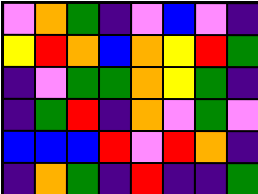[["violet", "orange", "green", "indigo", "violet", "blue", "violet", "indigo"], ["yellow", "red", "orange", "blue", "orange", "yellow", "red", "green"], ["indigo", "violet", "green", "green", "orange", "yellow", "green", "indigo"], ["indigo", "green", "red", "indigo", "orange", "violet", "green", "violet"], ["blue", "blue", "blue", "red", "violet", "red", "orange", "indigo"], ["indigo", "orange", "green", "indigo", "red", "indigo", "indigo", "green"]]